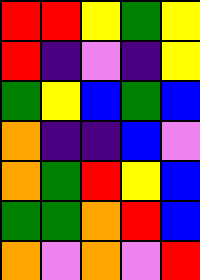[["red", "red", "yellow", "green", "yellow"], ["red", "indigo", "violet", "indigo", "yellow"], ["green", "yellow", "blue", "green", "blue"], ["orange", "indigo", "indigo", "blue", "violet"], ["orange", "green", "red", "yellow", "blue"], ["green", "green", "orange", "red", "blue"], ["orange", "violet", "orange", "violet", "red"]]